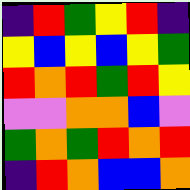[["indigo", "red", "green", "yellow", "red", "indigo"], ["yellow", "blue", "yellow", "blue", "yellow", "green"], ["red", "orange", "red", "green", "red", "yellow"], ["violet", "violet", "orange", "orange", "blue", "violet"], ["green", "orange", "green", "red", "orange", "red"], ["indigo", "red", "orange", "blue", "blue", "orange"]]